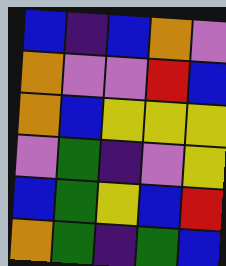[["blue", "indigo", "blue", "orange", "violet"], ["orange", "violet", "violet", "red", "blue"], ["orange", "blue", "yellow", "yellow", "yellow"], ["violet", "green", "indigo", "violet", "yellow"], ["blue", "green", "yellow", "blue", "red"], ["orange", "green", "indigo", "green", "blue"]]